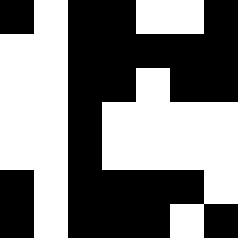[["black", "white", "black", "black", "white", "white", "black"], ["white", "white", "black", "black", "black", "black", "black"], ["white", "white", "black", "black", "white", "black", "black"], ["white", "white", "black", "white", "white", "white", "white"], ["white", "white", "black", "white", "white", "white", "white"], ["black", "white", "black", "black", "black", "black", "white"], ["black", "white", "black", "black", "black", "white", "black"]]